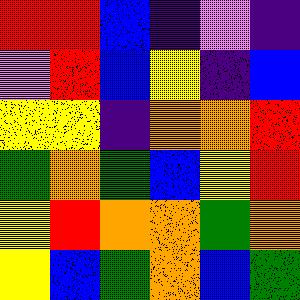[["red", "red", "blue", "indigo", "violet", "indigo"], ["violet", "red", "blue", "yellow", "indigo", "blue"], ["yellow", "yellow", "indigo", "orange", "orange", "red"], ["green", "orange", "green", "blue", "yellow", "red"], ["yellow", "red", "orange", "orange", "green", "orange"], ["yellow", "blue", "green", "orange", "blue", "green"]]